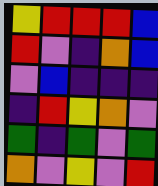[["yellow", "red", "red", "red", "blue"], ["red", "violet", "indigo", "orange", "blue"], ["violet", "blue", "indigo", "indigo", "indigo"], ["indigo", "red", "yellow", "orange", "violet"], ["green", "indigo", "green", "violet", "green"], ["orange", "violet", "yellow", "violet", "red"]]